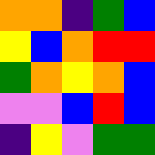[["orange", "orange", "indigo", "green", "blue"], ["yellow", "blue", "orange", "red", "red"], ["green", "orange", "yellow", "orange", "blue"], ["violet", "violet", "blue", "red", "blue"], ["indigo", "yellow", "violet", "green", "green"]]